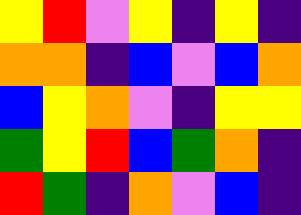[["yellow", "red", "violet", "yellow", "indigo", "yellow", "indigo"], ["orange", "orange", "indigo", "blue", "violet", "blue", "orange"], ["blue", "yellow", "orange", "violet", "indigo", "yellow", "yellow"], ["green", "yellow", "red", "blue", "green", "orange", "indigo"], ["red", "green", "indigo", "orange", "violet", "blue", "indigo"]]